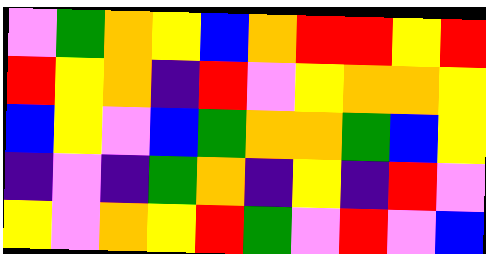[["violet", "green", "orange", "yellow", "blue", "orange", "red", "red", "yellow", "red"], ["red", "yellow", "orange", "indigo", "red", "violet", "yellow", "orange", "orange", "yellow"], ["blue", "yellow", "violet", "blue", "green", "orange", "orange", "green", "blue", "yellow"], ["indigo", "violet", "indigo", "green", "orange", "indigo", "yellow", "indigo", "red", "violet"], ["yellow", "violet", "orange", "yellow", "red", "green", "violet", "red", "violet", "blue"]]